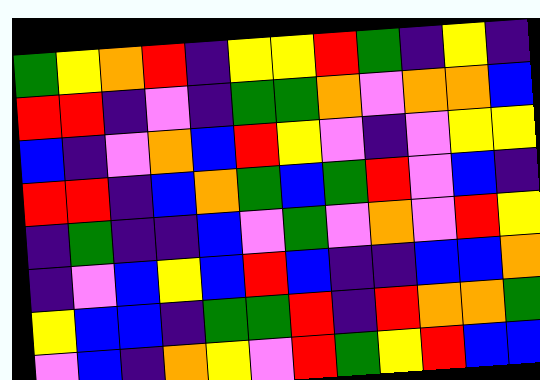[["green", "yellow", "orange", "red", "indigo", "yellow", "yellow", "red", "green", "indigo", "yellow", "indigo"], ["red", "red", "indigo", "violet", "indigo", "green", "green", "orange", "violet", "orange", "orange", "blue"], ["blue", "indigo", "violet", "orange", "blue", "red", "yellow", "violet", "indigo", "violet", "yellow", "yellow"], ["red", "red", "indigo", "blue", "orange", "green", "blue", "green", "red", "violet", "blue", "indigo"], ["indigo", "green", "indigo", "indigo", "blue", "violet", "green", "violet", "orange", "violet", "red", "yellow"], ["indigo", "violet", "blue", "yellow", "blue", "red", "blue", "indigo", "indigo", "blue", "blue", "orange"], ["yellow", "blue", "blue", "indigo", "green", "green", "red", "indigo", "red", "orange", "orange", "green"], ["violet", "blue", "indigo", "orange", "yellow", "violet", "red", "green", "yellow", "red", "blue", "blue"]]